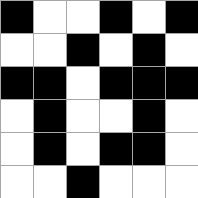[["black", "white", "white", "black", "white", "black"], ["white", "white", "black", "white", "black", "white"], ["black", "black", "white", "black", "black", "black"], ["white", "black", "white", "white", "black", "white"], ["white", "black", "white", "black", "black", "white"], ["white", "white", "black", "white", "white", "white"]]